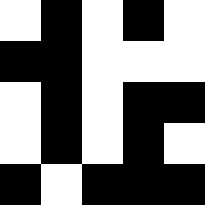[["white", "black", "white", "black", "white"], ["black", "black", "white", "white", "white"], ["white", "black", "white", "black", "black"], ["white", "black", "white", "black", "white"], ["black", "white", "black", "black", "black"]]